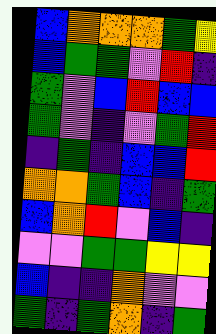[["blue", "orange", "orange", "orange", "green", "yellow"], ["blue", "green", "green", "violet", "red", "indigo"], ["green", "violet", "blue", "red", "blue", "blue"], ["green", "violet", "indigo", "violet", "green", "red"], ["indigo", "green", "indigo", "blue", "blue", "red"], ["orange", "orange", "green", "blue", "indigo", "green"], ["blue", "orange", "red", "violet", "blue", "indigo"], ["violet", "violet", "green", "green", "yellow", "yellow"], ["blue", "indigo", "indigo", "orange", "violet", "violet"], ["green", "indigo", "green", "orange", "indigo", "green"]]